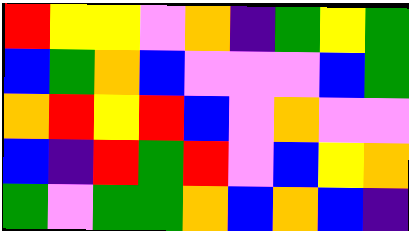[["red", "yellow", "yellow", "violet", "orange", "indigo", "green", "yellow", "green"], ["blue", "green", "orange", "blue", "violet", "violet", "violet", "blue", "green"], ["orange", "red", "yellow", "red", "blue", "violet", "orange", "violet", "violet"], ["blue", "indigo", "red", "green", "red", "violet", "blue", "yellow", "orange"], ["green", "violet", "green", "green", "orange", "blue", "orange", "blue", "indigo"]]